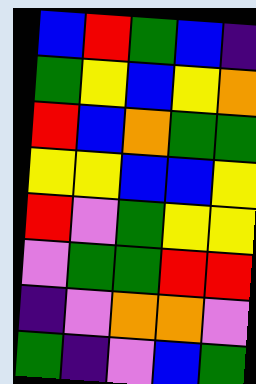[["blue", "red", "green", "blue", "indigo"], ["green", "yellow", "blue", "yellow", "orange"], ["red", "blue", "orange", "green", "green"], ["yellow", "yellow", "blue", "blue", "yellow"], ["red", "violet", "green", "yellow", "yellow"], ["violet", "green", "green", "red", "red"], ["indigo", "violet", "orange", "orange", "violet"], ["green", "indigo", "violet", "blue", "green"]]